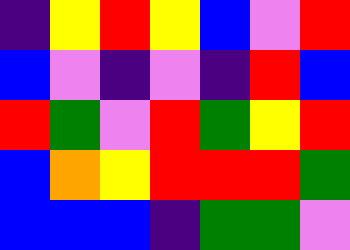[["indigo", "yellow", "red", "yellow", "blue", "violet", "red"], ["blue", "violet", "indigo", "violet", "indigo", "red", "blue"], ["red", "green", "violet", "red", "green", "yellow", "red"], ["blue", "orange", "yellow", "red", "red", "red", "green"], ["blue", "blue", "blue", "indigo", "green", "green", "violet"]]